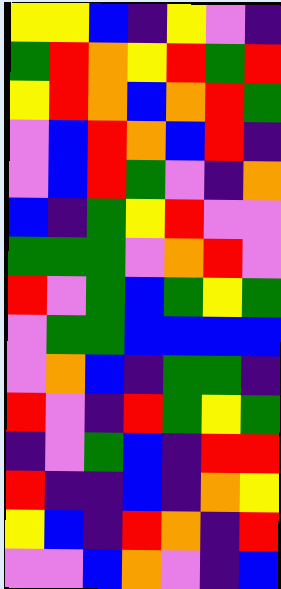[["yellow", "yellow", "blue", "indigo", "yellow", "violet", "indigo"], ["green", "red", "orange", "yellow", "red", "green", "red"], ["yellow", "red", "orange", "blue", "orange", "red", "green"], ["violet", "blue", "red", "orange", "blue", "red", "indigo"], ["violet", "blue", "red", "green", "violet", "indigo", "orange"], ["blue", "indigo", "green", "yellow", "red", "violet", "violet"], ["green", "green", "green", "violet", "orange", "red", "violet"], ["red", "violet", "green", "blue", "green", "yellow", "green"], ["violet", "green", "green", "blue", "blue", "blue", "blue"], ["violet", "orange", "blue", "indigo", "green", "green", "indigo"], ["red", "violet", "indigo", "red", "green", "yellow", "green"], ["indigo", "violet", "green", "blue", "indigo", "red", "red"], ["red", "indigo", "indigo", "blue", "indigo", "orange", "yellow"], ["yellow", "blue", "indigo", "red", "orange", "indigo", "red"], ["violet", "violet", "blue", "orange", "violet", "indigo", "blue"]]